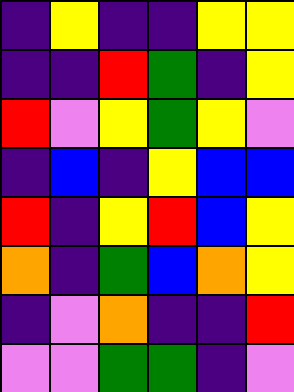[["indigo", "yellow", "indigo", "indigo", "yellow", "yellow"], ["indigo", "indigo", "red", "green", "indigo", "yellow"], ["red", "violet", "yellow", "green", "yellow", "violet"], ["indigo", "blue", "indigo", "yellow", "blue", "blue"], ["red", "indigo", "yellow", "red", "blue", "yellow"], ["orange", "indigo", "green", "blue", "orange", "yellow"], ["indigo", "violet", "orange", "indigo", "indigo", "red"], ["violet", "violet", "green", "green", "indigo", "violet"]]